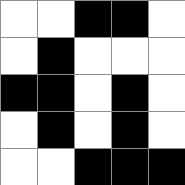[["white", "white", "black", "black", "white"], ["white", "black", "white", "white", "white"], ["black", "black", "white", "black", "white"], ["white", "black", "white", "black", "white"], ["white", "white", "black", "black", "black"]]